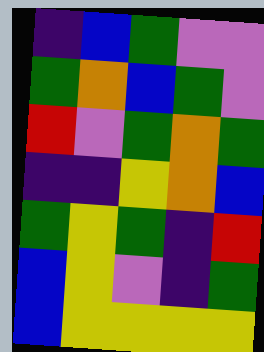[["indigo", "blue", "green", "violet", "violet"], ["green", "orange", "blue", "green", "violet"], ["red", "violet", "green", "orange", "green"], ["indigo", "indigo", "yellow", "orange", "blue"], ["green", "yellow", "green", "indigo", "red"], ["blue", "yellow", "violet", "indigo", "green"], ["blue", "yellow", "yellow", "yellow", "yellow"]]